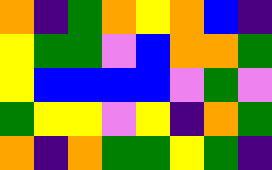[["orange", "indigo", "green", "orange", "yellow", "orange", "blue", "indigo"], ["yellow", "green", "green", "violet", "blue", "orange", "orange", "green"], ["yellow", "blue", "blue", "blue", "blue", "violet", "green", "violet"], ["green", "yellow", "yellow", "violet", "yellow", "indigo", "orange", "green"], ["orange", "indigo", "orange", "green", "green", "yellow", "green", "indigo"]]